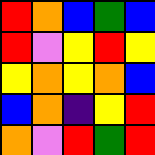[["red", "orange", "blue", "green", "blue"], ["red", "violet", "yellow", "red", "yellow"], ["yellow", "orange", "yellow", "orange", "blue"], ["blue", "orange", "indigo", "yellow", "red"], ["orange", "violet", "red", "green", "red"]]